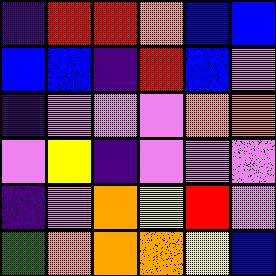[["indigo", "red", "red", "orange", "blue", "blue"], ["blue", "blue", "indigo", "red", "blue", "violet"], ["indigo", "violet", "violet", "violet", "orange", "orange"], ["violet", "yellow", "indigo", "violet", "violet", "violet"], ["indigo", "violet", "orange", "yellow", "red", "violet"], ["green", "orange", "orange", "orange", "yellow", "blue"]]